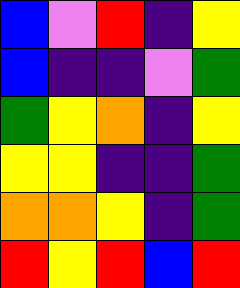[["blue", "violet", "red", "indigo", "yellow"], ["blue", "indigo", "indigo", "violet", "green"], ["green", "yellow", "orange", "indigo", "yellow"], ["yellow", "yellow", "indigo", "indigo", "green"], ["orange", "orange", "yellow", "indigo", "green"], ["red", "yellow", "red", "blue", "red"]]